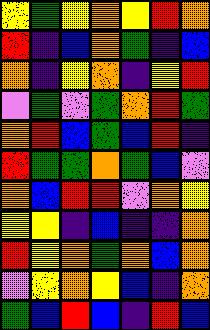[["yellow", "green", "yellow", "orange", "yellow", "red", "orange"], ["red", "indigo", "blue", "orange", "green", "indigo", "blue"], ["orange", "indigo", "yellow", "orange", "indigo", "yellow", "red"], ["violet", "green", "violet", "green", "orange", "red", "green"], ["orange", "red", "blue", "green", "blue", "red", "indigo"], ["red", "green", "green", "orange", "green", "blue", "violet"], ["orange", "blue", "red", "red", "violet", "orange", "yellow"], ["yellow", "yellow", "indigo", "blue", "indigo", "indigo", "orange"], ["red", "yellow", "orange", "green", "orange", "blue", "orange"], ["violet", "yellow", "orange", "yellow", "blue", "indigo", "orange"], ["green", "blue", "red", "blue", "indigo", "red", "blue"]]